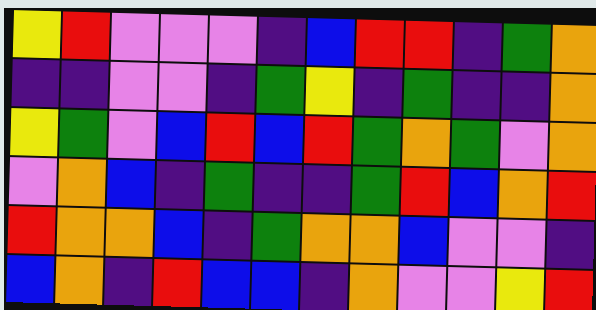[["yellow", "red", "violet", "violet", "violet", "indigo", "blue", "red", "red", "indigo", "green", "orange"], ["indigo", "indigo", "violet", "violet", "indigo", "green", "yellow", "indigo", "green", "indigo", "indigo", "orange"], ["yellow", "green", "violet", "blue", "red", "blue", "red", "green", "orange", "green", "violet", "orange"], ["violet", "orange", "blue", "indigo", "green", "indigo", "indigo", "green", "red", "blue", "orange", "red"], ["red", "orange", "orange", "blue", "indigo", "green", "orange", "orange", "blue", "violet", "violet", "indigo"], ["blue", "orange", "indigo", "red", "blue", "blue", "indigo", "orange", "violet", "violet", "yellow", "red"]]